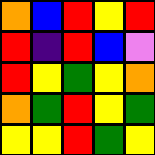[["orange", "blue", "red", "yellow", "red"], ["red", "indigo", "red", "blue", "violet"], ["red", "yellow", "green", "yellow", "orange"], ["orange", "green", "red", "yellow", "green"], ["yellow", "yellow", "red", "green", "yellow"]]